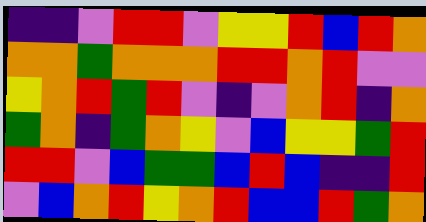[["indigo", "indigo", "violet", "red", "red", "violet", "yellow", "yellow", "red", "blue", "red", "orange"], ["orange", "orange", "green", "orange", "orange", "orange", "red", "red", "orange", "red", "violet", "violet"], ["yellow", "orange", "red", "green", "red", "violet", "indigo", "violet", "orange", "red", "indigo", "orange"], ["green", "orange", "indigo", "green", "orange", "yellow", "violet", "blue", "yellow", "yellow", "green", "red"], ["red", "red", "violet", "blue", "green", "green", "blue", "red", "blue", "indigo", "indigo", "red"], ["violet", "blue", "orange", "red", "yellow", "orange", "red", "blue", "blue", "red", "green", "orange"]]